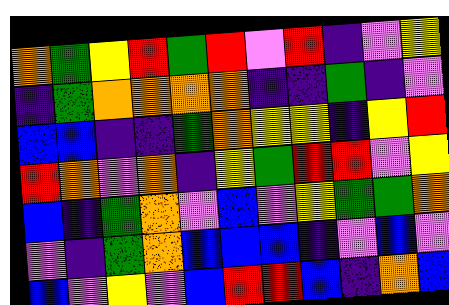[["orange", "green", "yellow", "red", "green", "red", "violet", "red", "indigo", "violet", "yellow"], ["indigo", "green", "orange", "orange", "orange", "orange", "indigo", "indigo", "green", "indigo", "violet"], ["blue", "blue", "indigo", "indigo", "green", "orange", "yellow", "yellow", "indigo", "yellow", "red"], ["red", "orange", "violet", "orange", "indigo", "yellow", "green", "red", "red", "violet", "yellow"], ["blue", "indigo", "green", "orange", "violet", "blue", "violet", "yellow", "green", "green", "orange"], ["violet", "indigo", "green", "orange", "blue", "blue", "blue", "indigo", "violet", "blue", "violet"], ["blue", "violet", "yellow", "violet", "blue", "red", "red", "blue", "indigo", "orange", "blue"]]